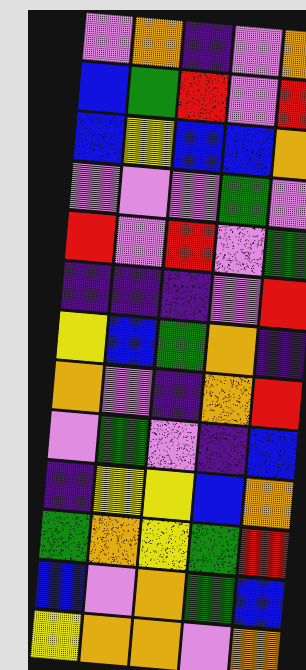[["violet", "orange", "indigo", "violet", "orange"], ["blue", "green", "red", "violet", "red"], ["blue", "yellow", "blue", "blue", "orange"], ["violet", "violet", "violet", "green", "violet"], ["red", "violet", "red", "violet", "green"], ["indigo", "indigo", "indigo", "violet", "red"], ["yellow", "blue", "green", "orange", "indigo"], ["orange", "violet", "indigo", "orange", "red"], ["violet", "green", "violet", "indigo", "blue"], ["indigo", "yellow", "yellow", "blue", "orange"], ["green", "orange", "yellow", "green", "red"], ["blue", "violet", "orange", "green", "blue"], ["yellow", "orange", "orange", "violet", "orange"]]